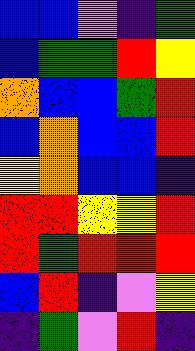[["blue", "blue", "violet", "indigo", "green"], ["blue", "green", "green", "red", "yellow"], ["orange", "blue", "blue", "green", "red"], ["blue", "orange", "blue", "blue", "red"], ["yellow", "orange", "blue", "blue", "indigo"], ["red", "red", "yellow", "yellow", "red"], ["red", "green", "red", "red", "red"], ["blue", "red", "indigo", "violet", "yellow"], ["indigo", "green", "violet", "red", "indigo"]]